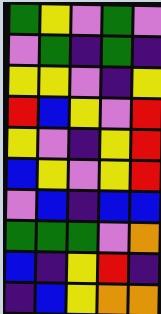[["green", "yellow", "violet", "green", "violet"], ["violet", "green", "indigo", "green", "indigo"], ["yellow", "yellow", "violet", "indigo", "yellow"], ["red", "blue", "yellow", "violet", "red"], ["yellow", "violet", "indigo", "yellow", "red"], ["blue", "yellow", "violet", "yellow", "red"], ["violet", "blue", "indigo", "blue", "blue"], ["green", "green", "green", "violet", "orange"], ["blue", "indigo", "yellow", "red", "indigo"], ["indigo", "blue", "yellow", "orange", "orange"]]